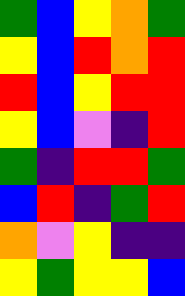[["green", "blue", "yellow", "orange", "green"], ["yellow", "blue", "red", "orange", "red"], ["red", "blue", "yellow", "red", "red"], ["yellow", "blue", "violet", "indigo", "red"], ["green", "indigo", "red", "red", "green"], ["blue", "red", "indigo", "green", "red"], ["orange", "violet", "yellow", "indigo", "indigo"], ["yellow", "green", "yellow", "yellow", "blue"]]